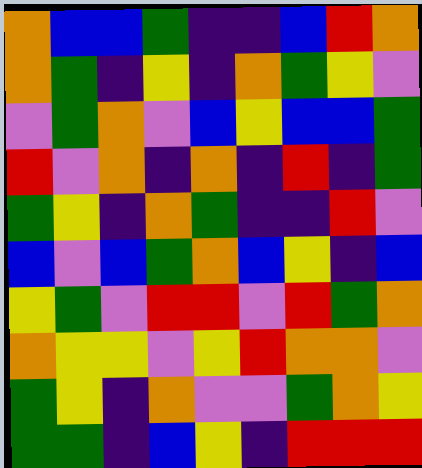[["orange", "blue", "blue", "green", "indigo", "indigo", "blue", "red", "orange"], ["orange", "green", "indigo", "yellow", "indigo", "orange", "green", "yellow", "violet"], ["violet", "green", "orange", "violet", "blue", "yellow", "blue", "blue", "green"], ["red", "violet", "orange", "indigo", "orange", "indigo", "red", "indigo", "green"], ["green", "yellow", "indigo", "orange", "green", "indigo", "indigo", "red", "violet"], ["blue", "violet", "blue", "green", "orange", "blue", "yellow", "indigo", "blue"], ["yellow", "green", "violet", "red", "red", "violet", "red", "green", "orange"], ["orange", "yellow", "yellow", "violet", "yellow", "red", "orange", "orange", "violet"], ["green", "yellow", "indigo", "orange", "violet", "violet", "green", "orange", "yellow"], ["green", "green", "indigo", "blue", "yellow", "indigo", "red", "red", "red"]]